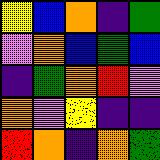[["yellow", "blue", "orange", "indigo", "green"], ["violet", "orange", "blue", "green", "blue"], ["indigo", "green", "orange", "red", "violet"], ["orange", "violet", "yellow", "indigo", "indigo"], ["red", "orange", "indigo", "orange", "green"]]